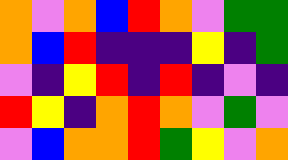[["orange", "violet", "orange", "blue", "red", "orange", "violet", "green", "green"], ["orange", "blue", "red", "indigo", "indigo", "indigo", "yellow", "indigo", "green"], ["violet", "indigo", "yellow", "red", "indigo", "red", "indigo", "violet", "indigo"], ["red", "yellow", "indigo", "orange", "red", "orange", "violet", "green", "violet"], ["violet", "blue", "orange", "orange", "red", "green", "yellow", "violet", "orange"]]